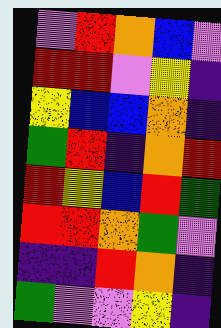[["violet", "red", "orange", "blue", "violet"], ["red", "red", "violet", "yellow", "indigo"], ["yellow", "blue", "blue", "orange", "indigo"], ["green", "red", "indigo", "orange", "red"], ["red", "yellow", "blue", "red", "green"], ["red", "red", "orange", "green", "violet"], ["indigo", "indigo", "red", "orange", "indigo"], ["green", "violet", "violet", "yellow", "indigo"]]